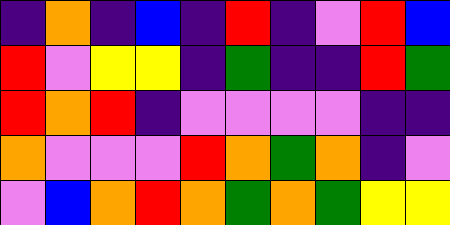[["indigo", "orange", "indigo", "blue", "indigo", "red", "indigo", "violet", "red", "blue"], ["red", "violet", "yellow", "yellow", "indigo", "green", "indigo", "indigo", "red", "green"], ["red", "orange", "red", "indigo", "violet", "violet", "violet", "violet", "indigo", "indigo"], ["orange", "violet", "violet", "violet", "red", "orange", "green", "orange", "indigo", "violet"], ["violet", "blue", "orange", "red", "orange", "green", "orange", "green", "yellow", "yellow"]]